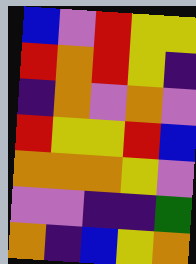[["blue", "violet", "red", "yellow", "yellow"], ["red", "orange", "red", "yellow", "indigo"], ["indigo", "orange", "violet", "orange", "violet"], ["red", "yellow", "yellow", "red", "blue"], ["orange", "orange", "orange", "yellow", "violet"], ["violet", "violet", "indigo", "indigo", "green"], ["orange", "indigo", "blue", "yellow", "orange"]]